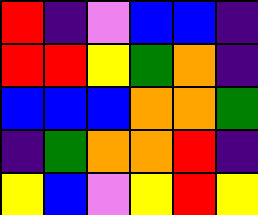[["red", "indigo", "violet", "blue", "blue", "indigo"], ["red", "red", "yellow", "green", "orange", "indigo"], ["blue", "blue", "blue", "orange", "orange", "green"], ["indigo", "green", "orange", "orange", "red", "indigo"], ["yellow", "blue", "violet", "yellow", "red", "yellow"]]